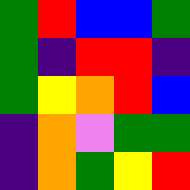[["green", "red", "blue", "blue", "green"], ["green", "indigo", "red", "red", "indigo"], ["green", "yellow", "orange", "red", "blue"], ["indigo", "orange", "violet", "green", "green"], ["indigo", "orange", "green", "yellow", "red"]]